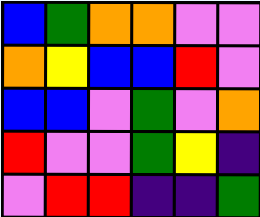[["blue", "green", "orange", "orange", "violet", "violet"], ["orange", "yellow", "blue", "blue", "red", "violet"], ["blue", "blue", "violet", "green", "violet", "orange"], ["red", "violet", "violet", "green", "yellow", "indigo"], ["violet", "red", "red", "indigo", "indigo", "green"]]